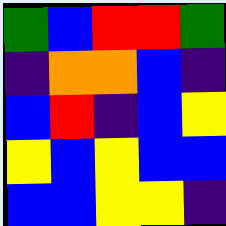[["green", "blue", "red", "red", "green"], ["indigo", "orange", "orange", "blue", "indigo"], ["blue", "red", "indigo", "blue", "yellow"], ["yellow", "blue", "yellow", "blue", "blue"], ["blue", "blue", "yellow", "yellow", "indigo"]]